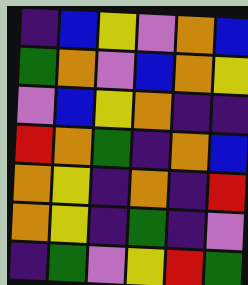[["indigo", "blue", "yellow", "violet", "orange", "blue"], ["green", "orange", "violet", "blue", "orange", "yellow"], ["violet", "blue", "yellow", "orange", "indigo", "indigo"], ["red", "orange", "green", "indigo", "orange", "blue"], ["orange", "yellow", "indigo", "orange", "indigo", "red"], ["orange", "yellow", "indigo", "green", "indigo", "violet"], ["indigo", "green", "violet", "yellow", "red", "green"]]